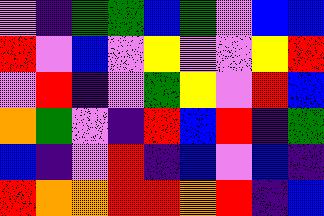[["violet", "indigo", "green", "green", "blue", "green", "violet", "blue", "blue"], ["red", "violet", "blue", "violet", "yellow", "violet", "violet", "yellow", "red"], ["violet", "red", "indigo", "violet", "green", "yellow", "violet", "red", "blue"], ["orange", "green", "violet", "indigo", "red", "blue", "red", "indigo", "green"], ["blue", "indigo", "violet", "red", "indigo", "blue", "violet", "blue", "indigo"], ["red", "orange", "orange", "red", "red", "orange", "red", "indigo", "blue"]]